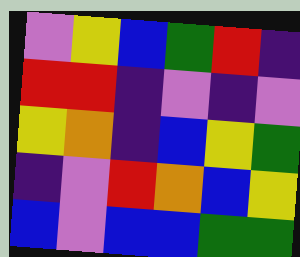[["violet", "yellow", "blue", "green", "red", "indigo"], ["red", "red", "indigo", "violet", "indigo", "violet"], ["yellow", "orange", "indigo", "blue", "yellow", "green"], ["indigo", "violet", "red", "orange", "blue", "yellow"], ["blue", "violet", "blue", "blue", "green", "green"]]